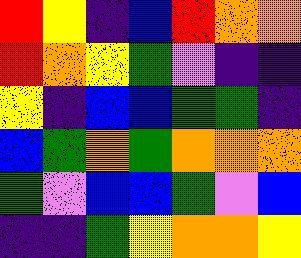[["red", "yellow", "indigo", "blue", "red", "orange", "orange"], ["red", "orange", "yellow", "green", "violet", "indigo", "indigo"], ["yellow", "indigo", "blue", "blue", "green", "green", "indigo"], ["blue", "green", "orange", "green", "orange", "orange", "orange"], ["green", "violet", "blue", "blue", "green", "violet", "blue"], ["indigo", "indigo", "green", "yellow", "orange", "orange", "yellow"]]